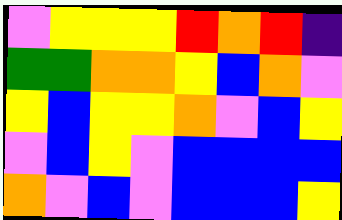[["violet", "yellow", "yellow", "yellow", "red", "orange", "red", "indigo"], ["green", "green", "orange", "orange", "yellow", "blue", "orange", "violet"], ["yellow", "blue", "yellow", "yellow", "orange", "violet", "blue", "yellow"], ["violet", "blue", "yellow", "violet", "blue", "blue", "blue", "blue"], ["orange", "violet", "blue", "violet", "blue", "blue", "blue", "yellow"]]